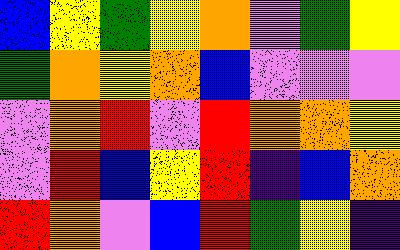[["blue", "yellow", "green", "yellow", "orange", "violet", "green", "yellow"], ["green", "orange", "yellow", "orange", "blue", "violet", "violet", "violet"], ["violet", "orange", "red", "violet", "red", "orange", "orange", "yellow"], ["violet", "red", "blue", "yellow", "red", "indigo", "blue", "orange"], ["red", "orange", "violet", "blue", "red", "green", "yellow", "indigo"]]